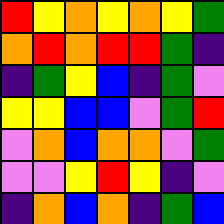[["red", "yellow", "orange", "yellow", "orange", "yellow", "green"], ["orange", "red", "orange", "red", "red", "green", "indigo"], ["indigo", "green", "yellow", "blue", "indigo", "green", "violet"], ["yellow", "yellow", "blue", "blue", "violet", "green", "red"], ["violet", "orange", "blue", "orange", "orange", "violet", "green"], ["violet", "violet", "yellow", "red", "yellow", "indigo", "violet"], ["indigo", "orange", "blue", "orange", "indigo", "green", "blue"]]